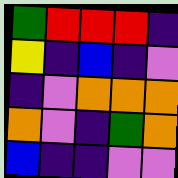[["green", "red", "red", "red", "indigo"], ["yellow", "indigo", "blue", "indigo", "violet"], ["indigo", "violet", "orange", "orange", "orange"], ["orange", "violet", "indigo", "green", "orange"], ["blue", "indigo", "indigo", "violet", "violet"]]